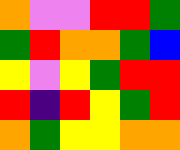[["orange", "violet", "violet", "red", "red", "green"], ["green", "red", "orange", "orange", "green", "blue"], ["yellow", "violet", "yellow", "green", "red", "red"], ["red", "indigo", "red", "yellow", "green", "red"], ["orange", "green", "yellow", "yellow", "orange", "orange"]]